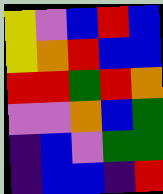[["yellow", "violet", "blue", "red", "blue"], ["yellow", "orange", "red", "blue", "blue"], ["red", "red", "green", "red", "orange"], ["violet", "violet", "orange", "blue", "green"], ["indigo", "blue", "violet", "green", "green"], ["indigo", "blue", "blue", "indigo", "red"]]